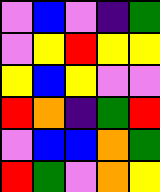[["violet", "blue", "violet", "indigo", "green"], ["violet", "yellow", "red", "yellow", "yellow"], ["yellow", "blue", "yellow", "violet", "violet"], ["red", "orange", "indigo", "green", "red"], ["violet", "blue", "blue", "orange", "green"], ["red", "green", "violet", "orange", "yellow"]]